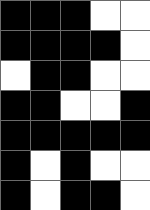[["black", "black", "black", "white", "white"], ["black", "black", "black", "black", "white"], ["white", "black", "black", "white", "white"], ["black", "black", "white", "white", "black"], ["black", "black", "black", "black", "black"], ["black", "white", "black", "white", "white"], ["black", "white", "black", "black", "white"]]